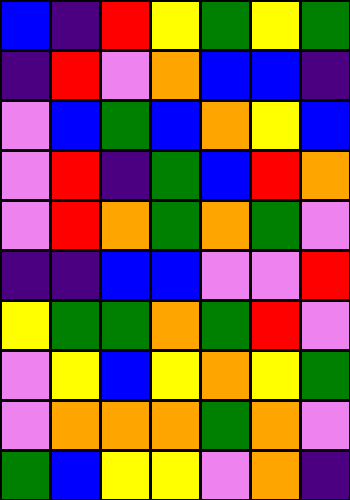[["blue", "indigo", "red", "yellow", "green", "yellow", "green"], ["indigo", "red", "violet", "orange", "blue", "blue", "indigo"], ["violet", "blue", "green", "blue", "orange", "yellow", "blue"], ["violet", "red", "indigo", "green", "blue", "red", "orange"], ["violet", "red", "orange", "green", "orange", "green", "violet"], ["indigo", "indigo", "blue", "blue", "violet", "violet", "red"], ["yellow", "green", "green", "orange", "green", "red", "violet"], ["violet", "yellow", "blue", "yellow", "orange", "yellow", "green"], ["violet", "orange", "orange", "orange", "green", "orange", "violet"], ["green", "blue", "yellow", "yellow", "violet", "orange", "indigo"]]